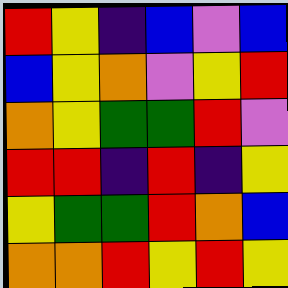[["red", "yellow", "indigo", "blue", "violet", "blue"], ["blue", "yellow", "orange", "violet", "yellow", "red"], ["orange", "yellow", "green", "green", "red", "violet"], ["red", "red", "indigo", "red", "indigo", "yellow"], ["yellow", "green", "green", "red", "orange", "blue"], ["orange", "orange", "red", "yellow", "red", "yellow"]]